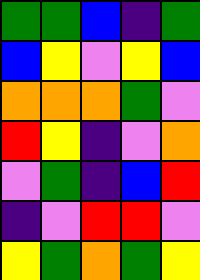[["green", "green", "blue", "indigo", "green"], ["blue", "yellow", "violet", "yellow", "blue"], ["orange", "orange", "orange", "green", "violet"], ["red", "yellow", "indigo", "violet", "orange"], ["violet", "green", "indigo", "blue", "red"], ["indigo", "violet", "red", "red", "violet"], ["yellow", "green", "orange", "green", "yellow"]]